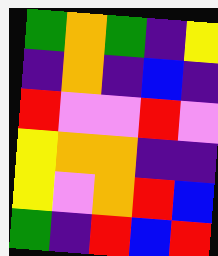[["green", "orange", "green", "indigo", "yellow"], ["indigo", "orange", "indigo", "blue", "indigo"], ["red", "violet", "violet", "red", "violet"], ["yellow", "orange", "orange", "indigo", "indigo"], ["yellow", "violet", "orange", "red", "blue"], ["green", "indigo", "red", "blue", "red"]]